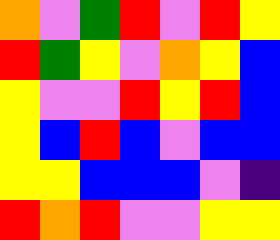[["orange", "violet", "green", "red", "violet", "red", "yellow"], ["red", "green", "yellow", "violet", "orange", "yellow", "blue"], ["yellow", "violet", "violet", "red", "yellow", "red", "blue"], ["yellow", "blue", "red", "blue", "violet", "blue", "blue"], ["yellow", "yellow", "blue", "blue", "blue", "violet", "indigo"], ["red", "orange", "red", "violet", "violet", "yellow", "yellow"]]